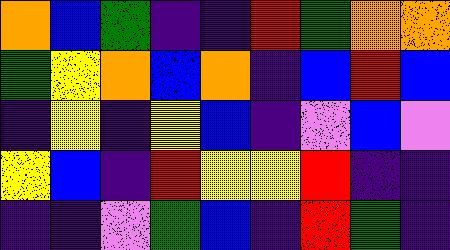[["orange", "blue", "green", "indigo", "indigo", "red", "green", "orange", "orange"], ["green", "yellow", "orange", "blue", "orange", "indigo", "blue", "red", "blue"], ["indigo", "yellow", "indigo", "yellow", "blue", "indigo", "violet", "blue", "violet"], ["yellow", "blue", "indigo", "red", "yellow", "yellow", "red", "indigo", "indigo"], ["indigo", "indigo", "violet", "green", "blue", "indigo", "red", "green", "indigo"]]